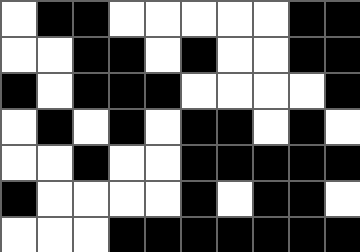[["white", "black", "black", "white", "white", "white", "white", "white", "black", "black"], ["white", "white", "black", "black", "white", "black", "white", "white", "black", "black"], ["black", "white", "black", "black", "black", "white", "white", "white", "white", "black"], ["white", "black", "white", "black", "white", "black", "black", "white", "black", "white"], ["white", "white", "black", "white", "white", "black", "black", "black", "black", "black"], ["black", "white", "white", "white", "white", "black", "white", "black", "black", "white"], ["white", "white", "white", "black", "black", "black", "black", "black", "black", "black"]]